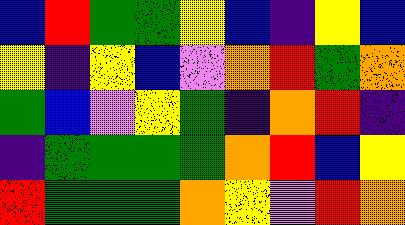[["blue", "red", "green", "green", "yellow", "blue", "indigo", "yellow", "blue"], ["yellow", "indigo", "yellow", "blue", "violet", "orange", "red", "green", "orange"], ["green", "blue", "violet", "yellow", "green", "indigo", "orange", "red", "indigo"], ["indigo", "green", "green", "green", "green", "orange", "red", "blue", "yellow"], ["red", "green", "green", "green", "orange", "yellow", "violet", "red", "orange"]]